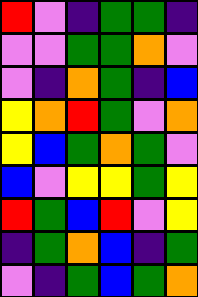[["red", "violet", "indigo", "green", "green", "indigo"], ["violet", "violet", "green", "green", "orange", "violet"], ["violet", "indigo", "orange", "green", "indigo", "blue"], ["yellow", "orange", "red", "green", "violet", "orange"], ["yellow", "blue", "green", "orange", "green", "violet"], ["blue", "violet", "yellow", "yellow", "green", "yellow"], ["red", "green", "blue", "red", "violet", "yellow"], ["indigo", "green", "orange", "blue", "indigo", "green"], ["violet", "indigo", "green", "blue", "green", "orange"]]